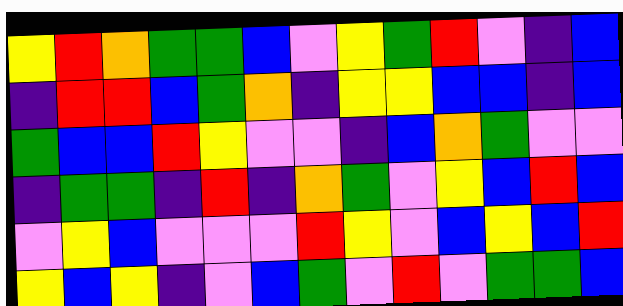[["yellow", "red", "orange", "green", "green", "blue", "violet", "yellow", "green", "red", "violet", "indigo", "blue"], ["indigo", "red", "red", "blue", "green", "orange", "indigo", "yellow", "yellow", "blue", "blue", "indigo", "blue"], ["green", "blue", "blue", "red", "yellow", "violet", "violet", "indigo", "blue", "orange", "green", "violet", "violet"], ["indigo", "green", "green", "indigo", "red", "indigo", "orange", "green", "violet", "yellow", "blue", "red", "blue"], ["violet", "yellow", "blue", "violet", "violet", "violet", "red", "yellow", "violet", "blue", "yellow", "blue", "red"], ["yellow", "blue", "yellow", "indigo", "violet", "blue", "green", "violet", "red", "violet", "green", "green", "blue"]]